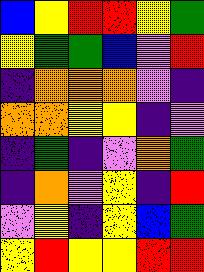[["blue", "yellow", "red", "red", "yellow", "green"], ["yellow", "green", "green", "blue", "violet", "red"], ["indigo", "orange", "orange", "orange", "violet", "indigo"], ["orange", "orange", "yellow", "yellow", "indigo", "violet"], ["indigo", "green", "indigo", "violet", "orange", "green"], ["indigo", "orange", "violet", "yellow", "indigo", "red"], ["violet", "yellow", "indigo", "yellow", "blue", "green"], ["yellow", "red", "yellow", "yellow", "red", "red"]]